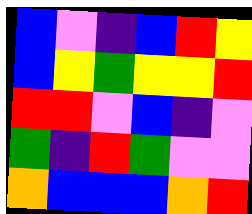[["blue", "violet", "indigo", "blue", "red", "yellow"], ["blue", "yellow", "green", "yellow", "yellow", "red"], ["red", "red", "violet", "blue", "indigo", "violet"], ["green", "indigo", "red", "green", "violet", "violet"], ["orange", "blue", "blue", "blue", "orange", "red"]]